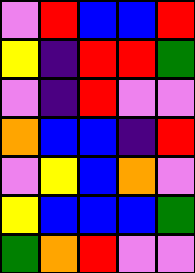[["violet", "red", "blue", "blue", "red"], ["yellow", "indigo", "red", "red", "green"], ["violet", "indigo", "red", "violet", "violet"], ["orange", "blue", "blue", "indigo", "red"], ["violet", "yellow", "blue", "orange", "violet"], ["yellow", "blue", "blue", "blue", "green"], ["green", "orange", "red", "violet", "violet"]]